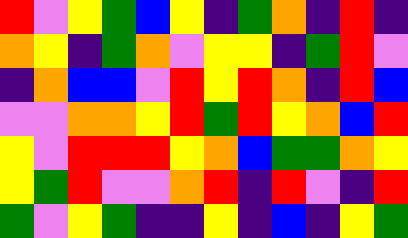[["red", "violet", "yellow", "green", "blue", "yellow", "indigo", "green", "orange", "indigo", "red", "indigo"], ["orange", "yellow", "indigo", "green", "orange", "violet", "yellow", "yellow", "indigo", "green", "red", "violet"], ["indigo", "orange", "blue", "blue", "violet", "red", "yellow", "red", "orange", "indigo", "red", "blue"], ["violet", "violet", "orange", "orange", "yellow", "red", "green", "red", "yellow", "orange", "blue", "red"], ["yellow", "violet", "red", "red", "red", "yellow", "orange", "blue", "green", "green", "orange", "yellow"], ["yellow", "green", "red", "violet", "violet", "orange", "red", "indigo", "red", "violet", "indigo", "red"], ["green", "violet", "yellow", "green", "indigo", "indigo", "yellow", "indigo", "blue", "indigo", "yellow", "green"]]